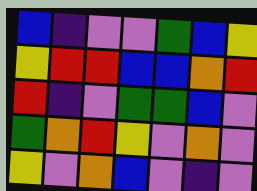[["blue", "indigo", "violet", "violet", "green", "blue", "yellow"], ["yellow", "red", "red", "blue", "blue", "orange", "red"], ["red", "indigo", "violet", "green", "green", "blue", "violet"], ["green", "orange", "red", "yellow", "violet", "orange", "violet"], ["yellow", "violet", "orange", "blue", "violet", "indigo", "violet"]]